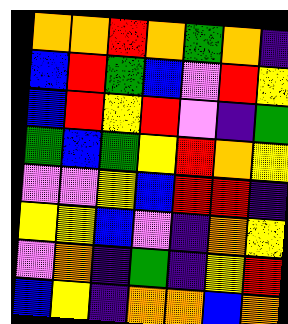[["orange", "orange", "red", "orange", "green", "orange", "indigo"], ["blue", "red", "green", "blue", "violet", "red", "yellow"], ["blue", "red", "yellow", "red", "violet", "indigo", "green"], ["green", "blue", "green", "yellow", "red", "orange", "yellow"], ["violet", "violet", "yellow", "blue", "red", "red", "indigo"], ["yellow", "yellow", "blue", "violet", "indigo", "orange", "yellow"], ["violet", "orange", "indigo", "green", "indigo", "yellow", "red"], ["blue", "yellow", "indigo", "orange", "orange", "blue", "orange"]]